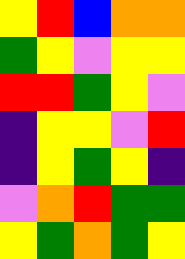[["yellow", "red", "blue", "orange", "orange"], ["green", "yellow", "violet", "yellow", "yellow"], ["red", "red", "green", "yellow", "violet"], ["indigo", "yellow", "yellow", "violet", "red"], ["indigo", "yellow", "green", "yellow", "indigo"], ["violet", "orange", "red", "green", "green"], ["yellow", "green", "orange", "green", "yellow"]]